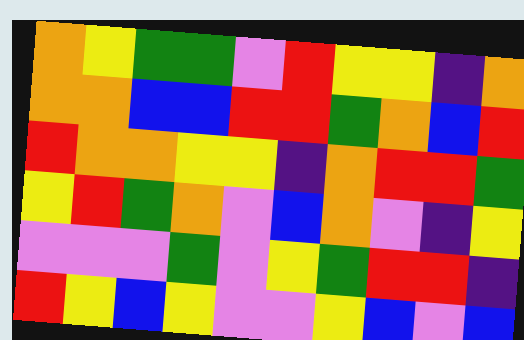[["orange", "yellow", "green", "green", "violet", "red", "yellow", "yellow", "indigo", "orange"], ["orange", "orange", "blue", "blue", "red", "red", "green", "orange", "blue", "red"], ["red", "orange", "orange", "yellow", "yellow", "indigo", "orange", "red", "red", "green"], ["yellow", "red", "green", "orange", "violet", "blue", "orange", "violet", "indigo", "yellow"], ["violet", "violet", "violet", "green", "violet", "yellow", "green", "red", "red", "indigo"], ["red", "yellow", "blue", "yellow", "violet", "violet", "yellow", "blue", "violet", "blue"]]